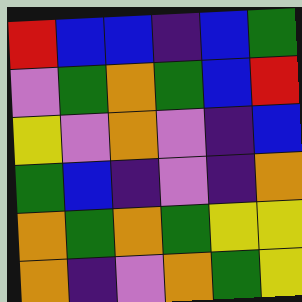[["red", "blue", "blue", "indigo", "blue", "green"], ["violet", "green", "orange", "green", "blue", "red"], ["yellow", "violet", "orange", "violet", "indigo", "blue"], ["green", "blue", "indigo", "violet", "indigo", "orange"], ["orange", "green", "orange", "green", "yellow", "yellow"], ["orange", "indigo", "violet", "orange", "green", "yellow"]]